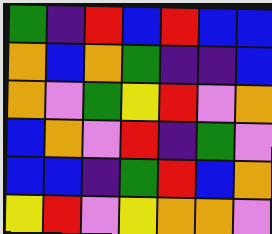[["green", "indigo", "red", "blue", "red", "blue", "blue"], ["orange", "blue", "orange", "green", "indigo", "indigo", "blue"], ["orange", "violet", "green", "yellow", "red", "violet", "orange"], ["blue", "orange", "violet", "red", "indigo", "green", "violet"], ["blue", "blue", "indigo", "green", "red", "blue", "orange"], ["yellow", "red", "violet", "yellow", "orange", "orange", "violet"]]